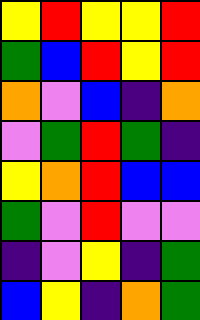[["yellow", "red", "yellow", "yellow", "red"], ["green", "blue", "red", "yellow", "red"], ["orange", "violet", "blue", "indigo", "orange"], ["violet", "green", "red", "green", "indigo"], ["yellow", "orange", "red", "blue", "blue"], ["green", "violet", "red", "violet", "violet"], ["indigo", "violet", "yellow", "indigo", "green"], ["blue", "yellow", "indigo", "orange", "green"]]